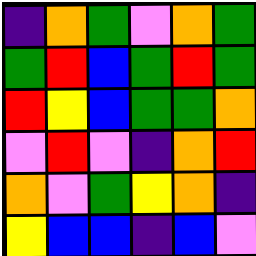[["indigo", "orange", "green", "violet", "orange", "green"], ["green", "red", "blue", "green", "red", "green"], ["red", "yellow", "blue", "green", "green", "orange"], ["violet", "red", "violet", "indigo", "orange", "red"], ["orange", "violet", "green", "yellow", "orange", "indigo"], ["yellow", "blue", "blue", "indigo", "blue", "violet"]]